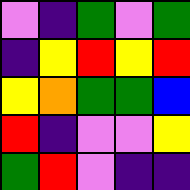[["violet", "indigo", "green", "violet", "green"], ["indigo", "yellow", "red", "yellow", "red"], ["yellow", "orange", "green", "green", "blue"], ["red", "indigo", "violet", "violet", "yellow"], ["green", "red", "violet", "indigo", "indigo"]]